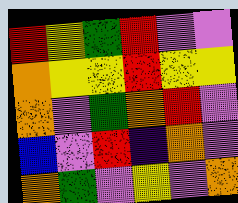[["red", "yellow", "green", "red", "violet", "violet"], ["orange", "yellow", "yellow", "red", "yellow", "yellow"], ["orange", "violet", "green", "orange", "red", "violet"], ["blue", "violet", "red", "indigo", "orange", "violet"], ["orange", "green", "violet", "yellow", "violet", "orange"]]